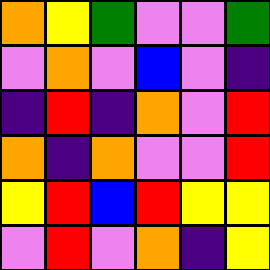[["orange", "yellow", "green", "violet", "violet", "green"], ["violet", "orange", "violet", "blue", "violet", "indigo"], ["indigo", "red", "indigo", "orange", "violet", "red"], ["orange", "indigo", "orange", "violet", "violet", "red"], ["yellow", "red", "blue", "red", "yellow", "yellow"], ["violet", "red", "violet", "orange", "indigo", "yellow"]]